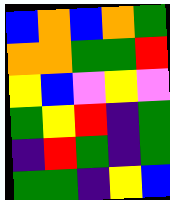[["blue", "orange", "blue", "orange", "green"], ["orange", "orange", "green", "green", "red"], ["yellow", "blue", "violet", "yellow", "violet"], ["green", "yellow", "red", "indigo", "green"], ["indigo", "red", "green", "indigo", "green"], ["green", "green", "indigo", "yellow", "blue"]]